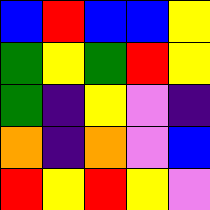[["blue", "red", "blue", "blue", "yellow"], ["green", "yellow", "green", "red", "yellow"], ["green", "indigo", "yellow", "violet", "indigo"], ["orange", "indigo", "orange", "violet", "blue"], ["red", "yellow", "red", "yellow", "violet"]]